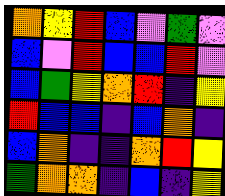[["orange", "yellow", "red", "blue", "violet", "green", "violet"], ["blue", "violet", "red", "blue", "blue", "red", "violet"], ["blue", "green", "yellow", "orange", "red", "indigo", "yellow"], ["red", "blue", "blue", "indigo", "blue", "orange", "indigo"], ["blue", "orange", "indigo", "indigo", "orange", "red", "yellow"], ["green", "orange", "orange", "indigo", "blue", "indigo", "yellow"]]